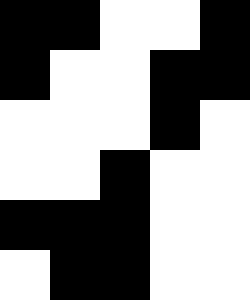[["black", "black", "white", "white", "black"], ["black", "white", "white", "black", "black"], ["white", "white", "white", "black", "white"], ["white", "white", "black", "white", "white"], ["black", "black", "black", "white", "white"], ["white", "black", "black", "white", "white"]]